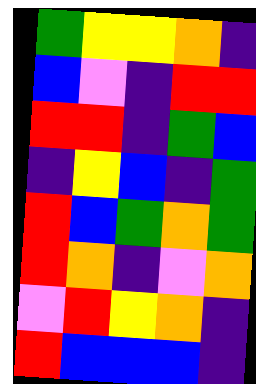[["green", "yellow", "yellow", "orange", "indigo"], ["blue", "violet", "indigo", "red", "red"], ["red", "red", "indigo", "green", "blue"], ["indigo", "yellow", "blue", "indigo", "green"], ["red", "blue", "green", "orange", "green"], ["red", "orange", "indigo", "violet", "orange"], ["violet", "red", "yellow", "orange", "indigo"], ["red", "blue", "blue", "blue", "indigo"]]